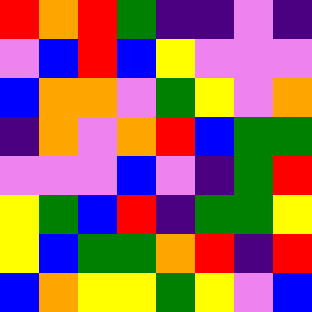[["red", "orange", "red", "green", "indigo", "indigo", "violet", "indigo"], ["violet", "blue", "red", "blue", "yellow", "violet", "violet", "violet"], ["blue", "orange", "orange", "violet", "green", "yellow", "violet", "orange"], ["indigo", "orange", "violet", "orange", "red", "blue", "green", "green"], ["violet", "violet", "violet", "blue", "violet", "indigo", "green", "red"], ["yellow", "green", "blue", "red", "indigo", "green", "green", "yellow"], ["yellow", "blue", "green", "green", "orange", "red", "indigo", "red"], ["blue", "orange", "yellow", "yellow", "green", "yellow", "violet", "blue"]]